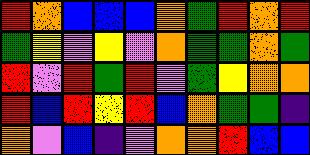[["red", "orange", "blue", "blue", "blue", "orange", "green", "red", "orange", "red"], ["green", "yellow", "violet", "yellow", "violet", "orange", "green", "green", "orange", "green"], ["red", "violet", "red", "green", "red", "violet", "green", "yellow", "orange", "orange"], ["red", "blue", "red", "yellow", "red", "blue", "orange", "green", "green", "indigo"], ["orange", "violet", "blue", "indigo", "violet", "orange", "orange", "red", "blue", "blue"]]